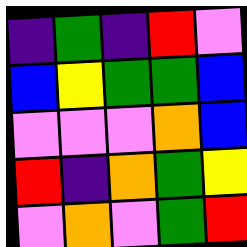[["indigo", "green", "indigo", "red", "violet"], ["blue", "yellow", "green", "green", "blue"], ["violet", "violet", "violet", "orange", "blue"], ["red", "indigo", "orange", "green", "yellow"], ["violet", "orange", "violet", "green", "red"]]